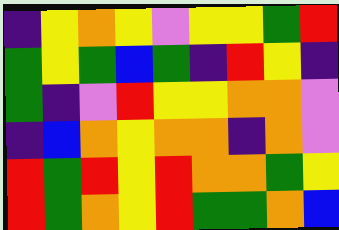[["indigo", "yellow", "orange", "yellow", "violet", "yellow", "yellow", "green", "red"], ["green", "yellow", "green", "blue", "green", "indigo", "red", "yellow", "indigo"], ["green", "indigo", "violet", "red", "yellow", "yellow", "orange", "orange", "violet"], ["indigo", "blue", "orange", "yellow", "orange", "orange", "indigo", "orange", "violet"], ["red", "green", "red", "yellow", "red", "orange", "orange", "green", "yellow"], ["red", "green", "orange", "yellow", "red", "green", "green", "orange", "blue"]]